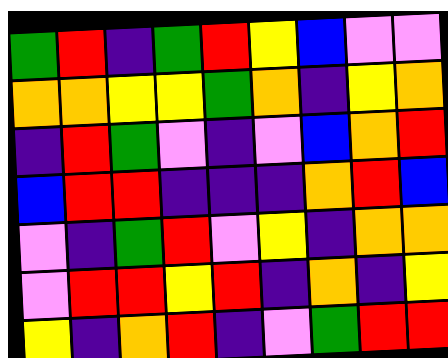[["green", "red", "indigo", "green", "red", "yellow", "blue", "violet", "violet"], ["orange", "orange", "yellow", "yellow", "green", "orange", "indigo", "yellow", "orange"], ["indigo", "red", "green", "violet", "indigo", "violet", "blue", "orange", "red"], ["blue", "red", "red", "indigo", "indigo", "indigo", "orange", "red", "blue"], ["violet", "indigo", "green", "red", "violet", "yellow", "indigo", "orange", "orange"], ["violet", "red", "red", "yellow", "red", "indigo", "orange", "indigo", "yellow"], ["yellow", "indigo", "orange", "red", "indigo", "violet", "green", "red", "red"]]